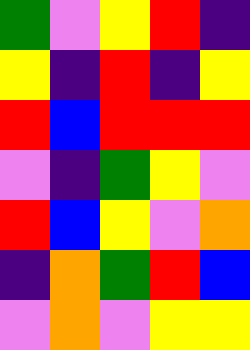[["green", "violet", "yellow", "red", "indigo"], ["yellow", "indigo", "red", "indigo", "yellow"], ["red", "blue", "red", "red", "red"], ["violet", "indigo", "green", "yellow", "violet"], ["red", "blue", "yellow", "violet", "orange"], ["indigo", "orange", "green", "red", "blue"], ["violet", "orange", "violet", "yellow", "yellow"]]